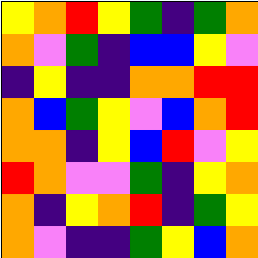[["yellow", "orange", "red", "yellow", "green", "indigo", "green", "orange"], ["orange", "violet", "green", "indigo", "blue", "blue", "yellow", "violet"], ["indigo", "yellow", "indigo", "indigo", "orange", "orange", "red", "red"], ["orange", "blue", "green", "yellow", "violet", "blue", "orange", "red"], ["orange", "orange", "indigo", "yellow", "blue", "red", "violet", "yellow"], ["red", "orange", "violet", "violet", "green", "indigo", "yellow", "orange"], ["orange", "indigo", "yellow", "orange", "red", "indigo", "green", "yellow"], ["orange", "violet", "indigo", "indigo", "green", "yellow", "blue", "orange"]]